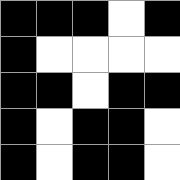[["black", "black", "black", "white", "black"], ["black", "white", "white", "white", "white"], ["black", "black", "white", "black", "black"], ["black", "white", "black", "black", "white"], ["black", "white", "black", "black", "white"]]